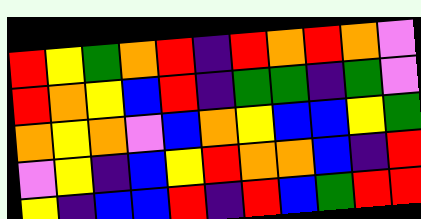[["red", "yellow", "green", "orange", "red", "indigo", "red", "orange", "red", "orange", "violet"], ["red", "orange", "yellow", "blue", "red", "indigo", "green", "green", "indigo", "green", "violet"], ["orange", "yellow", "orange", "violet", "blue", "orange", "yellow", "blue", "blue", "yellow", "green"], ["violet", "yellow", "indigo", "blue", "yellow", "red", "orange", "orange", "blue", "indigo", "red"], ["yellow", "indigo", "blue", "blue", "red", "indigo", "red", "blue", "green", "red", "red"]]